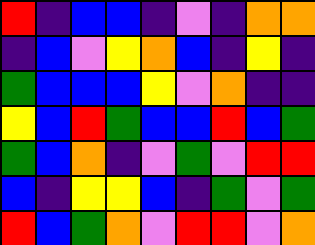[["red", "indigo", "blue", "blue", "indigo", "violet", "indigo", "orange", "orange"], ["indigo", "blue", "violet", "yellow", "orange", "blue", "indigo", "yellow", "indigo"], ["green", "blue", "blue", "blue", "yellow", "violet", "orange", "indigo", "indigo"], ["yellow", "blue", "red", "green", "blue", "blue", "red", "blue", "green"], ["green", "blue", "orange", "indigo", "violet", "green", "violet", "red", "red"], ["blue", "indigo", "yellow", "yellow", "blue", "indigo", "green", "violet", "green"], ["red", "blue", "green", "orange", "violet", "red", "red", "violet", "orange"]]